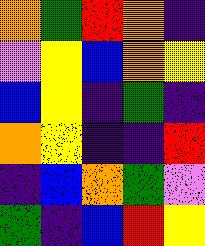[["orange", "green", "red", "orange", "indigo"], ["violet", "yellow", "blue", "orange", "yellow"], ["blue", "yellow", "indigo", "green", "indigo"], ["orange", "yellow", "indigo", "indigo", "red"], ["indigo", "blue", "orange", "green", "violet"], ["green", "indigo", "blue", "red", "yellow"]]